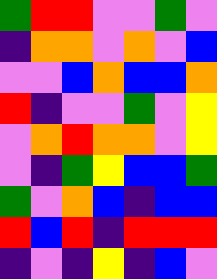[["green", "red", "red", "violet", "violet", "green", "violet"], ["indigo", "orange", "orange", "violet", "orange", "violet", "blue"], ["violet", "violet", "blue", "orange", "blue", "blue", "orange"], ["red", "indigo", "violet", "violet", "green", "violet", "yellow"], ["violet", "orange", "red", "orange", "orange", "violet", "yellow"], ["violet", "indigo", "green", "yellow", "blue", "blue", "green"], ["green", "violet", "orange", "blue", "indigo", "blue", "blue"], ["red", "blue", "red", "indigo", "red", "red", "red"], ["indigo", "violet", "indigo", "yellow", "indigo", "blue", "violet"]]